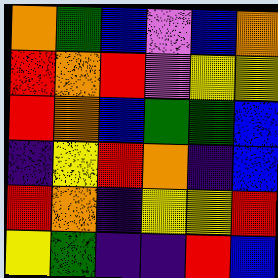[["orange", "green", "blue", "violet", "blue", "orange"], ["red", "orange", "red", "violet", "yellow", "yellow"], ["red", "orange", "blue", "green", "green", "blue"], ["indigo", "yellow", "red", "orange", "indigo", "blue"], ["red", "orange", "indigo", "yellow", "yellow", "red"], ["yellow", "green", "indigo", "indigo", "red", "blue"]]